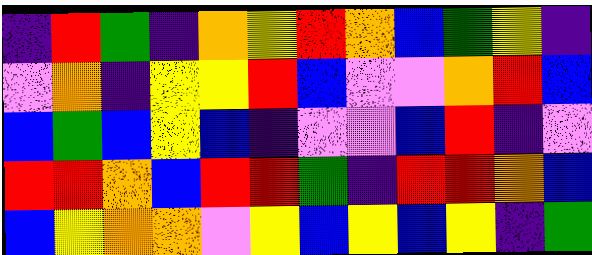[["indigo", "red", "green", "indigo", "orange", "yellow", "red", "orange", "blue", "green", "yellow", "indigo"], ["violet", "orange", "indigo", "yellow", "yellow", "red", "blue", "violet", "violet", "orange", "red", "blue"], ["blue", "green", "blue", "yellow", "blue", "indigo", "violet", "violet", "blue", "red", "indigo", "violet"], ["red", "red", "orange", "blue", "red", "red", "green", "indigo", "red", "red", "orange", "blue"], ["blue", "yellow", "orange", "orange", "violet", "yellow", "blue", "yellow", "blue", "yellow", "indigo", "green"]]